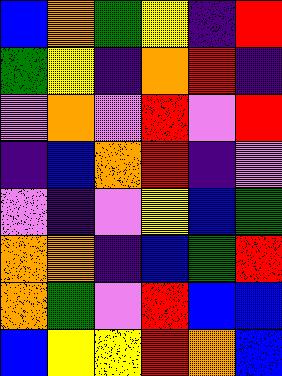[["blue", "orange", "green", "yellow", "indigo", "red"], ["green", "yellow", "indigo", "orange", "red", "indigo"], ["violet", "orange", "violet", "red", "violet", "red"], ["indigo", "blue", "orange", "red", "indigo", "violet"], ["violet", "indigo", "violet", "yellow", "blue", "green"], ["orange", "orange", "indigo", "blue", "green", "red"], ["orange", "green", "violet", "red", "blue", "blue"], ["blue", "yellow", "yellow", "red", "orange", "blue"]]